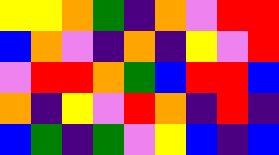[["yellow", "yellow", "orange", "green", "indigo", "orange", "violet", "red", "red"], ["blue", "orange", "violet", "indigo", "orange", "indigo", "yellow", "violet", "red"], ["violet", "red", "red", "orange", "green", "blue", "red", "red", "blue"], ["orange", "indigo", "yellow", "violet", "red", "orange", "indigo", "red", "indigo"], ["blue", "green", "indigo", "green", "violet", "yellow", "blue", "indigo", "blue"]]